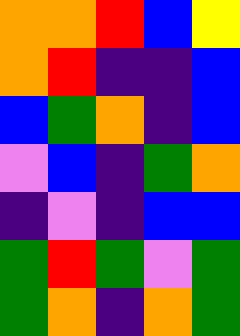[["orange", "orange", "red", "blue", "yellow"], ["orange", "red", "indigo", "indigo", "blue"], ["blue", "green", "orange", "indigo", "blue"], ["violet", "blue", "indigo", "green", "orange"], ["indigo", "violet", "indigo", "blue", "blue"], ["green", "red", "green", "violet", "green"], ["green", "orange", "indigo", "orange", "green"]]